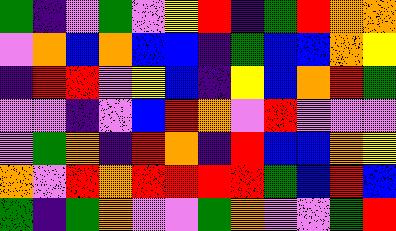[["green", "indigo", "violet", "green", "violet", "yellow", "red", "indigo", "green", "red", "orange", "orange"], ["violet", "orange", "blue", "orange", "blue", "blue", "indigo", "green", "blue", "blue", "orange", "yellow"], ["indigo", "red", "red", "violet", "yellow", "blue", "indigo", "yellow", "blue", "orange", "red", "green"], ["violet", "violet", "indigo", "violet", "blue", "red", "orange", "violet", "red", "violet", "violet", "violet"], ["violet", "green", "orange", "indigo", "red", "orange", "indigo", "red", "blue", "blue", "orange", "yellow"], ["orange", "violet", "red", "orange", "red", "red", "red", "red", "green", "blue", "red", "blue"], ["green", "indigo", "green", "orange", "violet", "violet", "green", "orange", "violet", "violet", "green", "red"]]